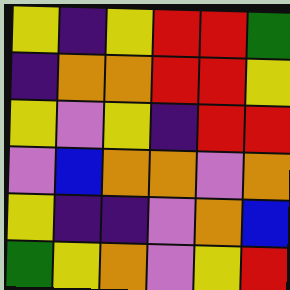[["yellow", "indigo", "yellow", "red", "red", "green"], ["indigo", "orange", "orange", "red", "red", "yellow"], ["yellow", "violet", "yellow", "indigo", "red", "red"], ["violet", "blue", "orange", "orange", "violet", "orange"], ["yellow", "indigo", "indigo", "violet", "orange", "blue"], ["green", "yellow", "orange", "violet", "yellow", "red"]]